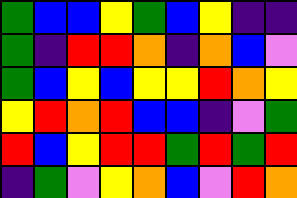[["green", "blue", "blue", "yellow", "green", "blue", "yellow", "indigo", "indigo"], ["green", "indigo", "red", "red", "orange", "indigo", "orange", "blue", "violet"], ["green", "blue", "yellow", "blue", "yellow", "yellow", "red", "orange", "yellow"], ["yellow", "red", "orange", "red", "blue", "blue", "indigo", "violet", "green"], ["red", "blue", "yellow", "red", "red", "green", "red", "green", "red"], ["indigo", "green", "violet", "yellow", "orange", "blue", "violet", "red", "orange"]]